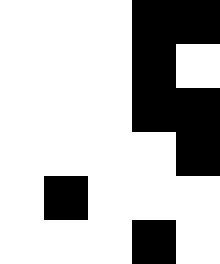[["white", "white", "white", "black", "black"], ["white", "white", "white", "black", "white"], ["white", "white", "white", "black", "black"], ["white", "white", "white", "white", "black"], ["white", "black", "white", "white", "white"], ["white", "white", "white", "black", "white"]]